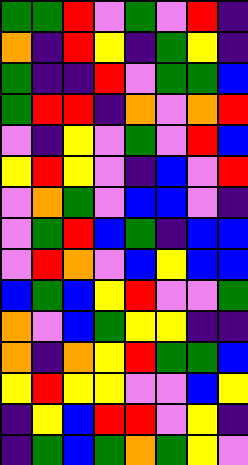[["green", "green", "red", "violet", "green", "violet", "red", "indigo"], ["orange", "indigo", "red", "yellow", "indigo", "green", "yellow", "indigo"], ["green", "indigo", "indigo", "red", "violet", "green", "green", "blue"], ["green", "red", "red", "indigo", "orange", "violet", "orange", "red"], ["violet", "indigo", "yellow", "violet", "green", "violet", "red", "blue"], ["yellow", "red", "yellow", "violet", "indigo", "blue", "violet", "red"], ["violet", "orange", "green", "violet", "blue", "blue", "violet", "indigo"], ["violet", "green", "red", "blue", "green", "indigo", "blue", "blue"], ["violet", "red", "orange", "violet", "blue", "yellow", "blue", "blue"], ["blue", "green", "blue", "yellow", "red", "violet", "violet", "green"], ["orange", "violet", "blue", "green", "yellow", "yellow", "indigo", "indigo"], ["orange", "indigo", "orange", "yellow", "red", "green", "green", "blue"], ["yellow", "red", "yellow", "yellow", "violet", "violet", "blue", "yellow"], ["indigo", "yellow", "blue", "red", "red", "violet", "yellow", "indigo"], ["indigo", "green", "blue", "green", "orange", "green", "yellow", "violet"]]